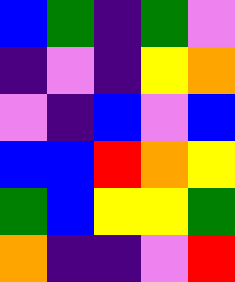[["blue", "green", "indigo", "green", "violet"], ["indigo", "violet", "indigo", "yellow", "orange"], ["violet", "indigo", "blue", "violet", "blue"], ["blue", "blue", "red", "orange", "yellow"], ["green", "blue", "yellow", "yellow", "green"], ["orange", "indigo", "indigo", "violet", "red"]]